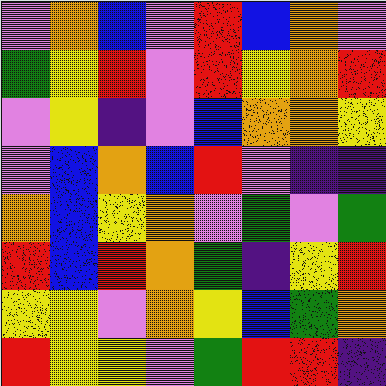[["violet", "orange", "blue", "violet", "red", "blue", "orange", "violet"], ["green", "yellow", "red", "violet", "red", "yellow", "orange", "red"], ["violet", "yellow", "indigo", "violet", "blue", "orange", "orange", "yellow"], ["violet", "blue", "orange", "blue", "red", "violet", "indigo", "indigo"], ["orange", "blue", "yellow", "orange", "violet", "green", "violet", "green"], ["red", "blue", "red", "orange", "green", "indigo", "yellow", "red"], ["yellow", "yellow", "violet", "orange", "yellow", "blue", "green", "orange"], ["red", "yellow", "yellow", "violet", "green", "red", "red", "indigo"]]